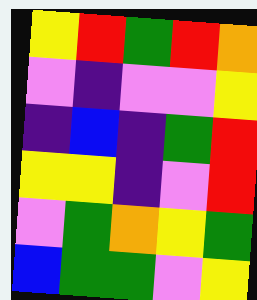[["yellow", "red", "green", "red", "orange"], ["violet", "indigo", "violet", "violet", "yellow"], ["indigo", "blue", "indigo", "green", "red"], ["yellow", "yellow", "indigo", "violet", "red"], ["violet", "green", "orange", "yellow", "green"], ["blue", "green", "green", "violet", "yellow"]]